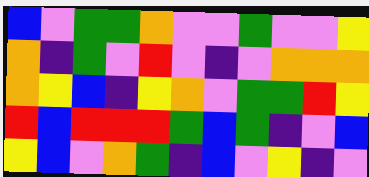[["blue", "violet", "green", "green", "orange", "violet", "violet", "green", "violet", "violet", "yellow"], ["orange", "indigo", "green", "violet", "red", "violet", "indigo", "violet", "orange", "orange", "orange"], ["orange", "yellow", "blue", "indigo", "yellow", "orange", "violet", "green", "green", "red", "yellow"], ["red", "blue", "red", "red", "red", "green", "blue", "green", "indigo", "violet", "blue"], ["yellow", "blue", "violet", "orange", "green", "indigo", "blue", "violet", "yellow", "indigo", "violet"]]